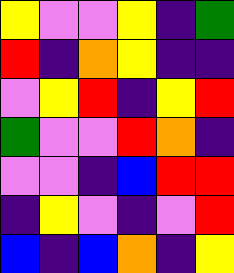[["yellow", "violet", "violet", "yellow", "indigo", "green"], ["red", "indigo", "orange", "yellow", "indigo", "indigo"], ["violet", "yellow", "red", "indigo", "yellow", "red"], ["green", "violet", "violet", "red", "orange", "indigo"], ["violet", "violet", "indigo", "blue", "red", "red"], ["indigo", "yellow", "violet", "indigo", "violet", "red"], ["blue", "indigo", "blue", "orange", "indigo", "yellow"]]